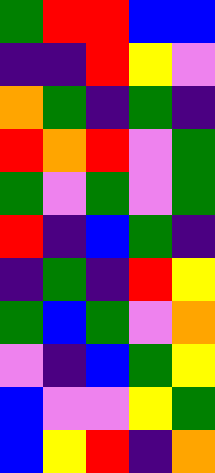[["green", "red", "red", "blue", "blue"], ["indigo", "indigo", "red", "yellow", "violet"], ["orange", "green", "indigo", "green", "indigo"], ["red", "orange", "red", "violet", "green"], ["green", "violet", "green", "violet", "green"], ["red", "indigo", "blue", "green", "indigo"], ["indigo", "green", "indigo", "red", "yellow"], ["green", "blue", "green", "violet", "orange"], ["violet", "indigo", "blue", "green", "yellow"], ["blue", "violet", "violet", "yellow", "green"], ["blue", "yellow", "red", "indigo", "orange"]]